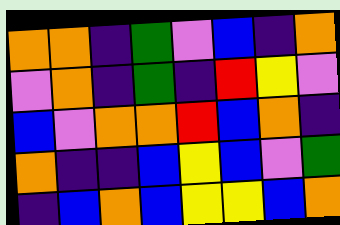[["orange", "orange", "indigo", "green", "violet", "blue", "indigo", "orange"], ["violet", "orange", "indigo", "green", "indigo", "red", "yellow", "violet"], ["blue", "violet", "orange", "orange", "red", "blue", "orange", "indigo"], ["orange", "indigo", "indigo", "blue", "yellow", "blue", "violet", "green"], ["indigo", "blue", "orange", "blue", "yellow", "yellow", "blue", "orange"]]